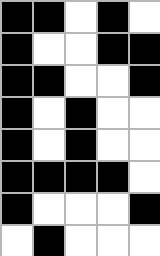[["black", "black", "white", "black", "white"], ["black", "white", "white", "black", "black"], ["black", "black", "white", "white", "black"], ["black", "white", "black", "white", "white"], ["black", "white", "black", "white", "white"], ["black", "black", "black", "black", "white"], ["black", "white", "white", "white", "black"], ["white", "black", "white", "white", "white"]]